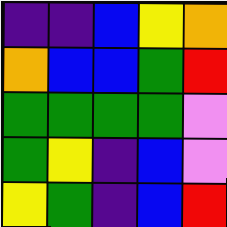[["indigo", "indigo", "blue", "yellow", "orange"], ["orange", "blue", "blue", "green", "red"], ["green", "green", "green", "green", "violet"], ["green", "yellow", "indigo", "blue", "violet"], ["yellow", "green", "indigo", "blue", "red"]]